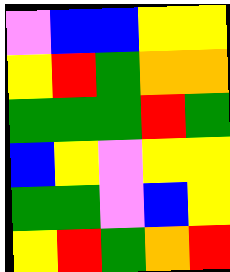[["violet", "blue", "blue", "yellow", "yellow"], ["yellow", "red", "green", "orange", "orange"], ["green", "green", "green", "red", "green"], ["blue", "yellow", "violet", "yellow", "yellow"], ["green", "green", "violet", "blue", "yellow"], ["yellow", "red", "green", "orange", "red"]]